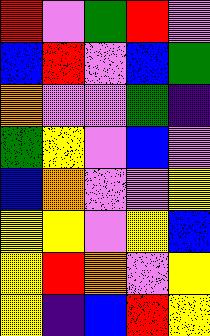[["red", "violet", "green", "red", "violet"], ["blue", "red", "violet", "blue", "green"], ["orange", "violet", "violet", "green", "indigo"], ["green", "yellow", "violet", "blue", "violet"], ["blue", "orange", "violet", "violet", "yellow"], ["yellow", "yellow", "violet", "yellow", "blue"], ["yellow", "red", "orange", "violet", "yellow"], ["yellow", "indigo", "blue", "red", "yellow"]]